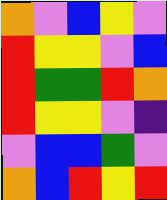[["orange", "violet", "blue", "yellow", "violet"], ["red", "yellow", "yellow", "violet", "blue"], ["red", "green", "green", "red", "orange"], ["red", "yellow", "yellow", "violet", "indigo"], ["violet", "blue", "blue", "green", "violet"], ["orange", "blue", "red", "yellow", "red"]]